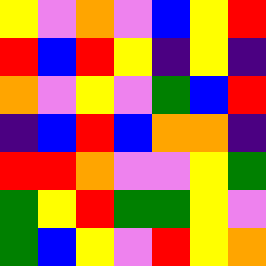[["yellow", "violet", "orange", "violet", "blue", "yellow", "red"], ["red", "blue", "red", "yellow", "indigo", "yellow", "indigo"], ["orange", "violet", "yellow", "violet", "green", "blue", "red"], ["indigo", "blue", "red", "blue", "orange", "orange", "indigo"], ["red", "red", "orange", "violet", "violet", "yellow", "green"], ["green", "yellow", "red", "green", "green", "yellow", "violet"], ["green", "blue", "yellow", "violet", "red", "yellow", "orange"]]